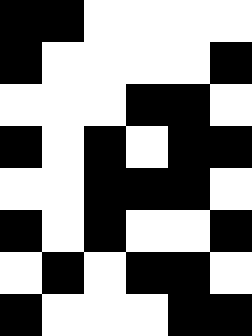[["black", "black", "white", "white", "white", "white"], ["black", "white", "white", "white", "white", "black"], ["white", "white", "white", "black", "black", "white"], ["black", "white", "black", "white", "black", "black"], ["white", "white", "black", "black", "black", "white"], ["black", "white", "black", "white", "white", "black"], ["white", "black", "white", "black", "black", "white"], ["black", "white", "white", "white", "black", "black"]]